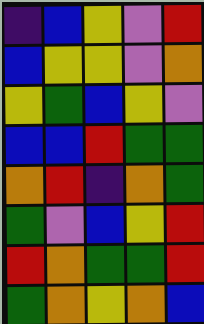[["indigo", "blue", "yellow", "violet", "red"], ["blue", "yellow", "yellow", "violet", "orange"], ["yellow", "green", "blue", "yellow", "violet"], ["blue", "blue", "red", "green", "green"], ["orange", "red", "indigo", "orange", "green"], ["green", "violet", "blue", "yellow", "red"], ["red", "orange", "green", "green", "red"], ["green", "orange", "yellow", "orange", "blue"]]